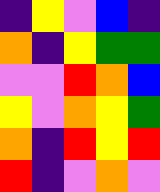[["indigo", "yellow", "violet", "blue", "indigo"], ["orange", "indigo", "yellow", "green", "green"], ["violet", "violet", "red", "orange", "blue"], ["yellow", "violet", "orange", "yellow", "green"], ["orange", "indigo", "red", "yellow", "red"], ["red", "indigo", "violet", "orange", "violet"]]